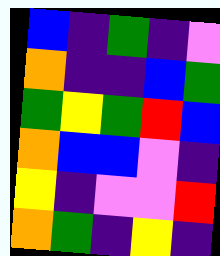[["blue", "indigo", "green", "indigo", "violet"], ["orange", "indigo", "indigo", "blue", "green"], ["green", "yellow", "green", "red", "blue"], ["orange", "blue", "blue", "violet", "indigo"], ["yellow", "indigo", "violet", "violet", "red"], ["orange", "green", "indigo", "yellow", "indigo"]]